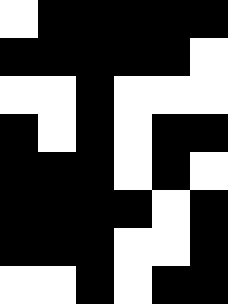[["white", "black", "black", "black", "black", "black"], ["black", "black", "black", "black", "black", "white"], ["white", "white", "black", "white", "white", "white"], ["black", "white", "black", "white", "black", "black"], ["black", "black", "black", "white", "black", "white"], ["black", "black", "black", "black", "white", "black"], ["black", "black", "black", "white", "white", "black"], ["white", "white", "black", "white", "black", "black"]]